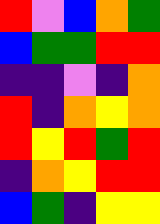[["red", "violet", "blue", "orange", "green"], ["blue", "green", "green", "red", "red"], ["indigo", "indigo", "violet", "indigo", "orange"], ["red", "indigo", "orange", "yellow", "orange"], ["red", "yellow", "red", "green", "red"], ["indigo", "orange", "yellow", "red", "red"], ["blue", "green", "indigo", "yellow", "yellow"]]